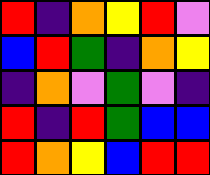[["red", "indigo", "orange", "yellow", "red", "violet"], ["blue", "red", "green", "indigo", "orange", "yellow"], ["indigo", "orange", "violet", "green", "violet", "indigo"], ["red", "indigo", "red", "green", "blue", "blue"], ["red", "orange", "yellow", "blue", "red", "red"]]